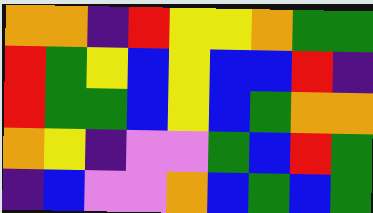[["orange", "orange", "indigo", "red", "yellow", "yellow", "orange", "green", "green"], ["red", "green", "yellow", "blue", "yellow", "blue", "blue", "red", "indigo"], ["red", "green", "green", "blue", "yellow", "blue", "green", "orange", "orange"], ["orange", "yellow", "indigo", "violet", "violet", "green", "blue", "red", "green"], ["indigo", "blue", "violet", "violet", "orange", "blue", "green", "blue", "green"]]